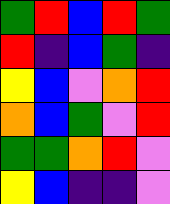[["green", "red", "blue", "red", "green"], ["red", "indigo", "blue", "green", "indigo"], ["yellow", "blue", "violet", "orange", "red"], ["orange", "blue", "green", "violet", "red"], ["green", "green", "orange", "red", "violet"], ["yellow", "blue", "indigo", "indigo", "violet"]]